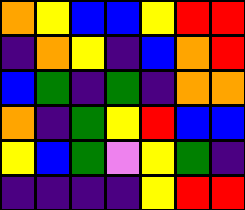[["orange", "yellow", "blue", "blue", "yellow", "red", "red"], ["indigo", "orange", "yellow", "indigo", "blue", "orange", "red"], ["blue", "green", "indigo", "green", "indigo", "orange", "orange"], ["orange", "indigo", "green", "yellow", "red", "blue", "blue"], ["yellow", "blue", "green", "violet", "yellow", "green", "indigo"], ["indigo", "indigo", "indigo", "indigo", "yellow", "red", "red"]]